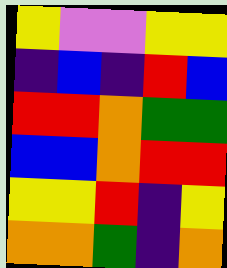[["yellow", "violet", "violet", "yellow", "yellow"], ["indigo", "blue", "indigo", "red", "blue"], ["red", "red", "orange", "green", "green"], ["blue", "blue", "orange", "red", "red"], ["yellow", "yellow", "red", "indigo", "yellow"], ["orange", "orange", "green", "indigo", "orange"]]